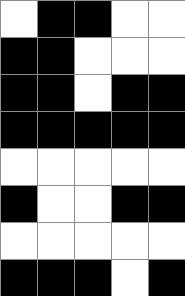[["white", "black", "black", "white", "white"], ["black", "black", "white", "white", "white"], ["black", "black", "white", "black", "black"], ["black", "black", "black", "black", "black"], ["white", "white", "white", "white", "white"], ["black", "white", "white", "black", "black"], ["white", "white", "white", "white", "white"], ["black", "black", "black", "white", "black"]]